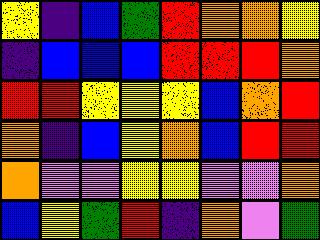[["yellow", "indigo", "blue", "green", "red", "orange", "orange", "yellow"], ["indigo", "blue", "blue", "blue", "red", "red", "red", "orange"], ["red", "red", "yellow", "yellow", "yellow", "blue", "orange", "red"], ["orange", "indigo", "blue", "yellow", "orange", "blue", "red", "red"], ["orange", "violet", "violet", "yellow", "yellow", "violet", "violet", "orange"], ["blue", "yellow", "green", "red", "indigo", "orange", "violet", "green"]]